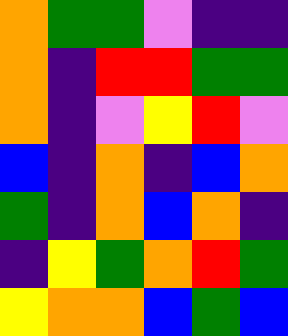[["orange", "green", "green", "violet", "indigo", "indigo"], ["orange", "indigo", "red", "red", "green", "green"], ["orange", "indigo", "violet", "yellow", "red", "violet"], ["blue", "indigo", "orange", "indigo", "blue", "orange"], ["green", "indigo", "orange", "blue", "orange", "indigo"], ["indigo", "yellow", "green", "orange", "red", "green"], ["yellow", "orange", "orange", "blue", "green", "blue"]]